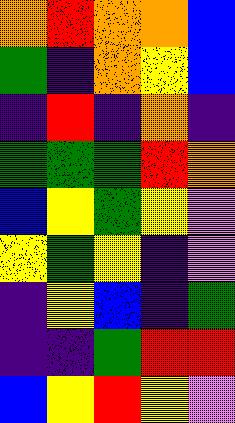[["orange", "red", "orange", "orange", "blue"], ["green", "indigo", "orange", "yellow", "blue"], ["indigo", "red", "indigo", "orange", "indigo"], ["green", "green", "green", "red", "orange"], ["blue", "yellow", "green", "yellow", "violet"], ["yellow", "green", "yellow", "indigo", "violet"], ["indigo", "yellow", "blue", "indigo", "green"], ["indigo", "indigo", "green", "red", "red"], ["blue", "yellow", "red", "yellow", "violet"]]